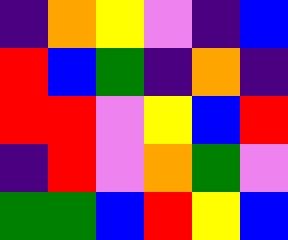[["indigo", "orange", "yellow", "violet", "indigo", "blue"], ["red", "blue", "green", "indigo", "orange", "indigo"], ["red", "red", "violet", "yellow", "blue", "red"], ["indigo", "red", "violet", "orange", "green", "violet"], ["green", "green", "blue", "red", "yellow", "blue"]]